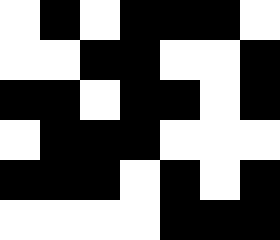[["white", "black", "white", "black", "black", "black", "white"], ["white", "white", "black", "black", "white", "white", "black"], ["black", "black", "white", "black", "black", "white", "black"], ["white", "black", "black", "black", "white", "white", "white"], ["black", "black", "black", "white", "black", "white", "black"], ["white", "white", "white", "white", "black", "black", "black"]]